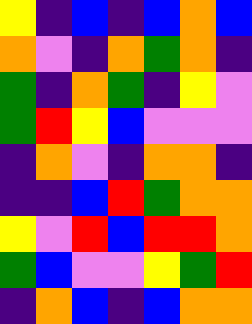[["yellow", "indigo", "blue", "indigo", "blue", "orange", "blue"], ["orange", "violet", "indigo", "orange", "green", "orange", "indigo"], ["green", "indigo", "orange", "green", "indigo", "yellow", "violet"], ["green", "red", "yellow", "blue", "violet", "violet", "violet"], ["indigo", "orange", "violet", "indigo", "orange", "orange", "indigo"], ["indigo", "indigo", "blue", "red", "green", "orange", "orange"], ["yellow", "violet", "red", "blue", "red", "red", "orange"], ["green", "blue", "violet", "violet", "yellow", "green", "red"], ["indigo", "orange", "blue", "indigo", "blue", "orange", "orange"]]